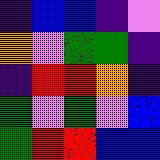[["indigo", "blue", "blue", "indigo", "violet"], ["orange", "violet", "green", "green", "indigo"], ["indigo", "red", "red", "orange", "indigo"], ["green", "violet", "green", "violet", "blue"], ["green", "red", "red", "blue", "blue"]]